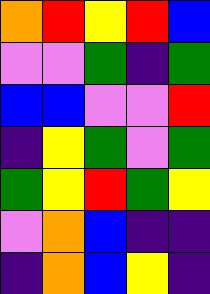[["orange", "red", "yellow", "red", "blue"], ["violet", "violet", "green", "indigo", "green"], ["blue", "blue", "violet", "violet", "red"], ["indigo", "yellow", "green", "violet", "green"], ["green", "yellow", "red", "green", "yellow"], ["violet", "orange", "blue", "indigo", "indigo"], ["indigo", "orange", "blue", "yellow", "indigo"]]